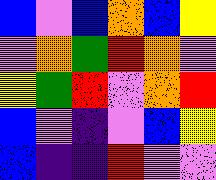[["blue", "violet", "blue", "orange", "blue", "yellow"], ["violet", "orange", "green", "red", "orange", "violet"], ["yellow", "green", "red", "violet", "orange", "red"], ["blue", "violet", "indigo", "violet", "blue", "yellow"], ["blue", "indigo", "indigo", "red", "violet", "violet"]]